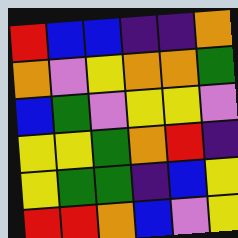[["red", "blue", "blue", "indigo", "indigo", "orange"], ["orange", "violet", "yellow", "orange", "orange", "green"], ["blue", "green", "violet", "yellow", "yellow", "violet"], ["yellow", "yellow", "green", "orange", "red", "indigo"], ["yellow", "green", "green", "indigo", "blue", "yellow"], ["red", "red", "orange", "blue", "violet", "yellow"]]